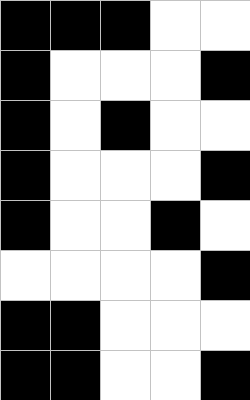[["black", "black", "black", "white", "white"], ["black", "white", "white", "white", "black"], ["black", "white", "black", "white", "white"], ["black", "white", "white", "white", "black"], ["black", "white", "white", "black", "white"], ["white", "white", "white", "white", "black"], ["black", "black", "white", "white", "white"], ["black", "black", "white", "white", "black"]]